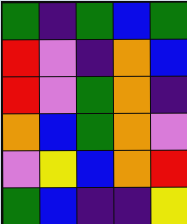[["green", "indigo", "green", "blue", "green"], ["red", "violet", "indigo", "orange", "blue"], ["red", "violet", "green", "orange", "indigo"], ["orange", "blue", "green", "orange", "violet"], ["violet", "yellow", "blue", "orange", "red"], ["green", "blue", "indigo", "indigo", "yellow"]]